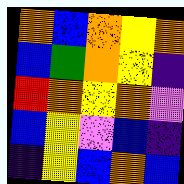[["orange", "blue", "orange", "yellow", "orange"], ["blue", "green", "orange", "yellow", "indigo"], ["red", "orange", "yellow", "orange", "violet"], ["blue", "yellow", "violet", "blue", "indigo"], ["indigo", "yellow", "blue", "orange", "blue"]]